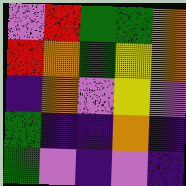[["violet", "red", "green", "green", "orange"], ["red", "orange", "green", "yellow", "orange"], ["indigo", "orange", "violet", "yellow", "violet"], ["green", "indigo", "indigo", "orange", "indigo"], ["green", "violet", "indigo", "violet", "indigo"]]